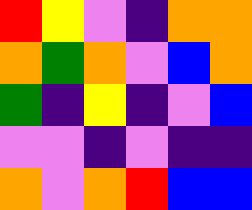[["red", "yellow", "violet", "indigo", "orange", "orange"], ["orange", "green", "orange", "violet", "blue", "orange"], ["green", "indigo", "yellow", "indigo", "violet", "blue"], ["violet", "violet", "indigo", "violet", "indigo", "indigo"], ["orange", "violet", "orange", "red", "blue", "blue"]]